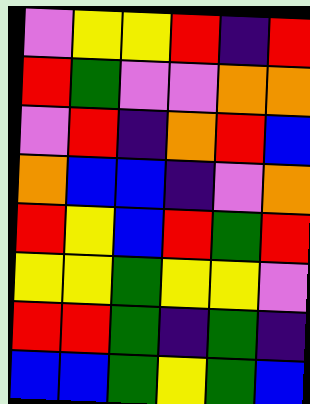[["violet", "yellow", "yellow", "red", "indigo", "red"], ["red", "green", "violet", "violet", "orange", "orange"], ["violet", "red", "indigo", "orange", "red", "blue"], ["orange", "blue", "blue", "indigo", "violet", "orange"], ["red", "yellow", "blue", "red", "green", "red"], ["yellow", "yellow", "green", "yellow", "yellow", "violet"], ["red", "red", "green", "indigo", "green", "indigo"], ["blue", "blue", "green", "yellow", "green", "blue"]]